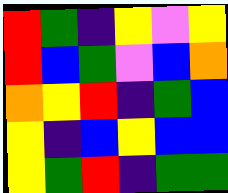[["red", "green", "indigo", "yellow", "violet", "yellow"], ["red", "blue", "green", "violet", "blue", "orange"], ["orange", "yellow", "red", "indigo", "green", "blue"], ["yellow", "indigo", "blue", "yellow", "blue", "blue"], ["yellow", "green", "red", "indigo", "green", "green"]]